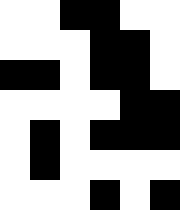[["white", "white", "black", "black", "white", "white"], ["white", "white", "white", "black", "black", "white"], ["black", "black", "white", "black", "black", "white"], ["white", "white", "white", "white", "black", "black"], ["white", "black", "white", "black", "black", "black"], ["white", "black", "white", "white", "white", "white"], ["white", "white", "white", "black", "white", "black"]]